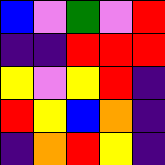[["blue", "violet", "green", "violet", "red"], ["indigo", "indigo", "red", "red", "red"], ["yellow", "violet", "yellow", "red", "indigo"], ["red", "yellow", "blue", "orange", "indigo"], ["indigo", "orange", "red", "yellow", "indigo"]]